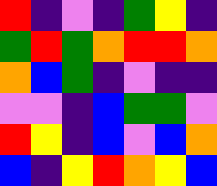[["red", "indigo", "violet", "indigo", "green", "yellow", "indigo"], ["green", "red", "green", "orange", "red", "red", "orange"], ["orange", "blue", "green", "indigo", "violet", "indigo", "indigo"], ["violet", "violet", "indigo", "blue", "green", "green", "violet"], ["red", "yellow", "indigo", "blue", "violet", "blue", "orange"], ["blue", "indigo", "yellow", "red", "orange", "yellow", "blue"]]